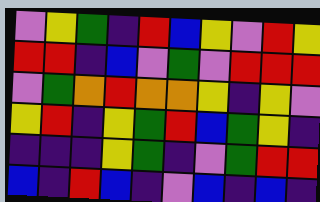[["violet", "yellow", "green", "indigo", "red", "blue", "yellow", "violet", "red", "yellow"], ["red", "red", "indigo", "blue", "violet", "green", "violet", "red", "red", "red"], ["violet", "green", "orange", "red", "orange", "orange", "yellow", "indigo", "yellow", "violet"], ["yellow", "red", "indigo", "yellow", "green", "red", "blue", "green", "yellow", "indigo"], ["indigo", "indigo", "indigo", "yellow", "green", "indigo", "violet", "green", "red", "red"], ["blue", "indigo", "red", "blue", "indigo", "violet", "blue", "indigo", "blue", "indigo"]]